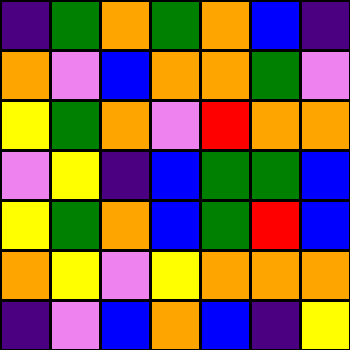[["indigo", "green", "orange", "green", "orange", "blue", "indigo"], ["orange", "violet", "blue", "orange", "orange", "green", "violet"], ["yellow", "green", "orange", "violet", "red", "orange", "orange"], ["violet", "yellow", "indigo", "blue", "green", "green", "blue"], ["yellow", "green", "orange", "blue", "green", "red", "blue"], ["orange", "yellow", "violet", "yellow", "orange", "orange", "orange"], ["indigo", "violet", "blue", "orange", "blue", "indigo", "yellow"]]